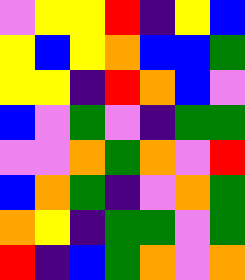[["violet", "yellow", "yellow", "red", "indigo", "yellow", "blue"], ["yellow", "blue", "yellow", "orange", "blue", "blue", "green"], ["yellow", "yellow", "indigo", "red", "orange", "blue", "violet"], ["blue", "violet", "green", "violet", "indigo", "green", "green"], ["violet", "violet", "orange", "green", "orange", "violet", "red"], ["blue", "orange", "green", "indigo", "violet", "orange", "green"], ["orange", "yellow", "indigo", "green", "green", "violet", "green"], ["red", "indigo", "blue", "green", "orange", "violet", "orange"]]